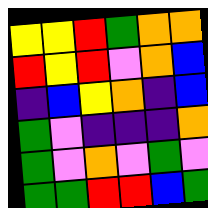[["yellow", "yellow", "red", "green", "orange", "orange"], ["red", "yellow", "red", "violet", "orange", "blue"], ["indigo", "blue", "yellow", "orange", "indigo", "blue"], ["green", "violet", "indigo", "indigo", "indigo", "orange"], ["green", "violet", "orange", "violet", "green", "violet"], ["green", "green", "red", "red", "blue", "green"]]